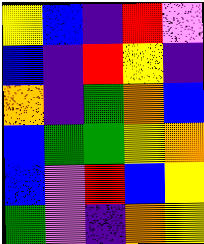[["yellow", "blue", "indigo", "red", "violet"], ["blue", "indigo", "red", "yellow", "indigo"], ["orange", "indigo", "green", "orange", "blue"], ["blue", "green", "green", "yellow", "orange"], ["blue", "violet", "red", "blue", "yellow"], ["green", "violet", "indigo", "orange", "yellow"]]